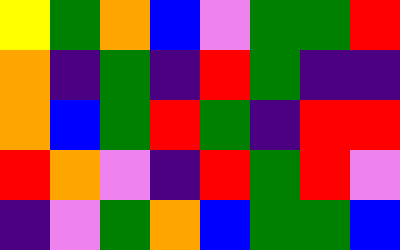[["yellow", "green", "orange", "blue", "violet", "green", "green", "red"], ["orange", "indigo", "green", "indigo", "red", "green", "indigo", "indigo"], ["orange", "blue", "green", "red", "green", "indigo", "red", "red"], ["red", "orange", "violet", "indigo", "red", "green", "red", "violet"], ["indigo", "violet", "green", "orange", "blue", "green", "green", "blue"]]